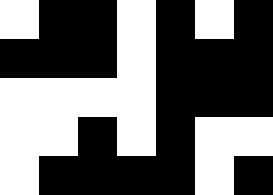[["white", "black", "black", "white", "black", "white", "black"], ["black", "black", "black", "white", "black", "black", "black"], ["white", "white", "white", "white", "black", "black", "black"], ["white", "white", "black", "white", "black", "white", "white"], ["white", "black", "black", "black", "black", "white", "black"]]